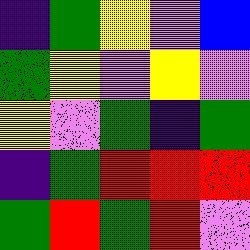[["indigo", "green", "yellow", "violet", "blue"], ["green", "yellow", "violet", "yellow", "violet"], ["yellow", "violet", "green", "indigo", "green"], ["indigo", "green", "red", "red", "red"], ["green", "red", "green", "red", "violet"]]